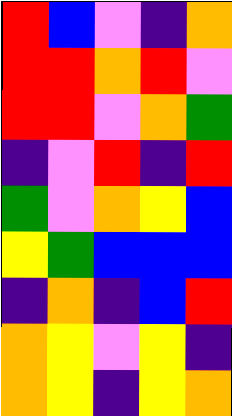[["red", "blue", "violet", "indigo", "orange"], ["red", "red", "orange", "red", "violet"], ["red", "red", "violet", "orange", "green"], ["indigo", "violet", "red", "indigo", "red"], ["green", "violet", "orange", "yellow", "blue"], ["yellow", "green", "blue", "blue", "blue"], ["indigo", "orange", "indigo", "blue", "red"], ["orange", "yellow", "violet", "yellow", "indigo"], ["orange", "yellow", "indigo", "yellow", "orange"]]